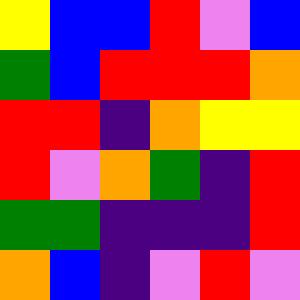[["yellow", "blue", "blue", "red", "violet", "blue"], ["green", "blue", "red", "red", "red", "orange"], ["red", "red", "indigo", "orange", "yellow", "yellow"], ["red", "violet", "orange", "green", "indigo", "red"], ["green", "green", "indigo", "indigo", "indigo", "red"], ["orange", "blue", "indigo", "violet", "red", "violet"]]